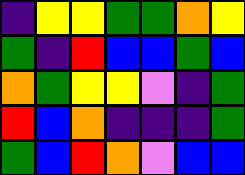[["indigo", "yellow", "yellow", "green", "green", "orange", "yellow"], ["green", "indigo", "red", "blue", "blue", "green", "blue"], ["orange", "green", "yellow", "yellow", "violet", "indigo", "green"], ["red", "blue", "orange", "indigo", "indigo", "indigo", "green"], ["green", "blue", "red", "orange", "violet", "blue", "blue"]]